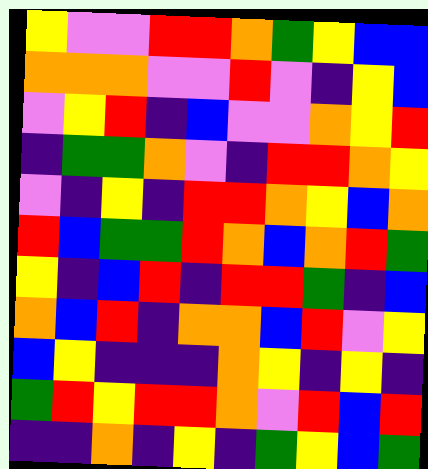[["yellow", "violet", "violet", "red", "red", "orange", "green", "yellow", "blue", "blue"], ["orange", "orange", "orange", "violet", "violet", "red", "violet", "indigo", "yellow", "blue"], ["violet", "yellow", "red", "indigo", "blue", "violet", "violet", "orange", "yellow", "red"], ["indigo", "green", "green", "orange", "violet", "indigo", "red", "red", "orange", "yellow"], ["violet", "indigo", "yellow", "indigo", "red", "red", "orange", "yellow", "blue", "orange"], ["red", "blue", "green", "green", "red", "orange", "blue", "orange", "red", "green"], ["yellow", "indigo", "blue", "red", "indigo", "red", "red", "green", "indigo", "blue"], ["orange", "blue", "red", "indigo", "orange", "orange", "blue", "red", "violet", "yellow"], ["blue", "yellow", "indigo", "indigo", "indigo", "orange", "yellow", "indigo", "yellow", "indigo"], ["green", "red", "yellow", "red", "red", "orange", "violet", "red", "blue", "red"], ["indigo", "indigo", "orange", "indigo", "yellow", "indigo", "green", "yellow", "blue", "green"]]